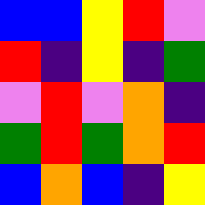[["blue", "blue", "yellow", "red", "violet"], ["red", "indigo", "yellow", "indigo", "green"], ["violet", "red", "violet", "orange", "indigo"], ["green", "red", "green", "orange", "red"], ["blue", "orange", "blue", "indigo", "yellow"]]